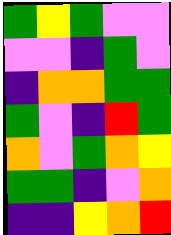[["green", "yellow", "green", "violet", "violet"], ["violet", "violet", "indigo", "green", "violet"], ["indigo", "orange", "orange", "green", "green"], ["green", "violet", "indigo", "red", "green"], ["orange", "violet", "green", "orange", "yellow"], ["green", "green", "indigo", "violet", "orange"], ["indigo", "indigo", "yellow", "orange", "red"]]